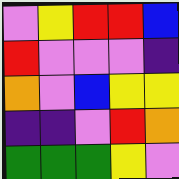[["violet", "yellow", "red", "red", "blue"], ["red", "violet", "violet", "violet", "indigo"], ["orange", "violet", "blue", "yellow", "yellow"], ["indigo", "indigo", "violet", "red", "orange"], ["green", "green", "green", "yellow", "violet"]]